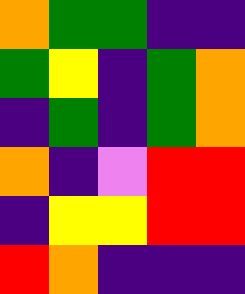[["orange", "green", "green", "indigo", "indigo"], ["green", "yellow", "indigo", "green", "orange"], ["indigo", "green", "indigo", "green", "orange"], ["orange", "indigo", "violet", "red", "red"], ["indigo", "yellow", "yellow", "red", "red"], ["red", "orange", "indigo", "indigo", "indigo"]]